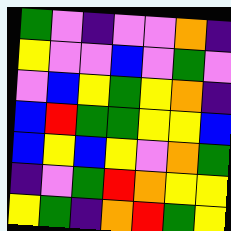[["green", "violet", "indigo", "violet", "violet", "orange", "indigo"], ["yellow", "violet", "violet", "blue", "violet", "green", "violet"], ["violet", "blue", "yellow", "green", "yellow", "orange", "indigo"], ["blue", "red", "green", "green", "yellow", "yellow", "blue"], ["blue", "yellow", "blue", "yellow", "violet", "orange", "green"], ["indigo", "violet", "green", "red", "orange", "yellow", "yellow"], ["yellow", "green", "indigo", "orange", "red", "green", "yellow"]]